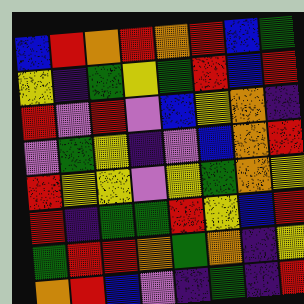[["blue", "red", "orange", "red", "orange", "red", "blue", "green"], ["yellow", "indigo", "green", "yellow", "green", "red", "blue", "red"], ["red", "violet", "red", "violet", "blue", "yellow", "orange", "indigo"], ["violet", "green", "yellow", "indigo", "violet", "blue", "orange", "red"], ["red", "yellow", "yellow", "violet", "yellow", "green", "orange", "yellow"], ["red", "indigo", "green", "green", "red", "yellow", "blue", "red"], ["green", "red", "red", "orange", "green", "orange", "indigo", "yellow"], ["orange", "red", "blue", "violet", "indigo", "green", "indigo", "red"]]